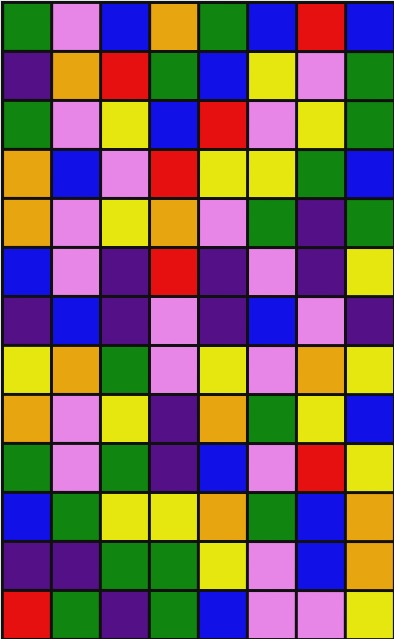[["green", "violet", "blue", "orange", "green", "blue", "red", "blue"], ["indigo", "orange", "red", "green", "blue", "yellow", "violet", "green"], ["green", "violet", "yellow", "blue", "red", "violet", "yellow", "green"], ["orange", "blue", "violet", "red", "yellow", "yellow", "green", "blue"], ["orange", "violet", "yellow", "orange", "violet", "green", "indigo", "green"], ["blue", "violet", "indigo", "red", "indigo", "violet", "indigo", "yellow"], ["indigo", "blue", "indigo", "violet", "indigo", "blue", "violet", "indigo"], ["yellow", "orange", "green", "violet", "yellow", "violet", "orange", "yellow"], ["orange", "violet", "yellow", "indigo", "orange", "green", "yellow", "blue"], ["green", "violet", "green", "indigo", "blue", "violet", "red", "yellow"], ["blue", "green", "yellow", "yellow", "orange", "green", "blue", "orange"], ["indigo", "indigo", "green", "green", "yellow", "violet", "blue", "orange"], ["red", "green", "indigo", "green", "blue", "violet", "violet", "yellow"]]